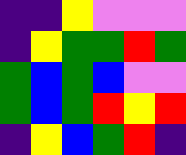[["indigo", "indigo", "yellow", "violet", "violet", "violet"], ["indigo", "yellow", "green", "green", "red", "green"], ["green", "blue", "green", "blue", "violet", "violet"], ["green", "blue", "green", "red", "yellow", "red"], ["indigo", "yellow", "blue", "green", "red", "indigo"]]